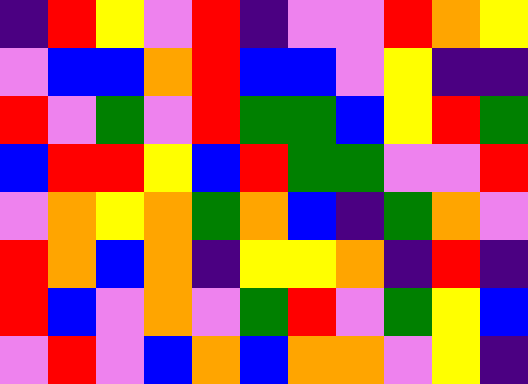[["indigo", "red", "yellow", "violet", "red", "indigo", "violet", "violet", "red", "orange", "yellow"], ["violet", "blue", "blue", "orange", "red", "blue", "blue", "violet", "yellow", "indigo", "indigo"], ["red", "violet", "green", "violet", "red", "green", "green", "blue", "yellow", "red", "green"], ["blue", "red", "red", "yellow", "blue", "red", "green", "green", "violet", "violet", "red"], ["violet", "orange", "yellow", "orange", "green", "orange", "blue", "indigo", "green", "orange", "violet"], ["red", "orange", "blue", "orange", "indigo", "yellow", "yellow", "orange", "indigo", "red", "indigo"], ["red", "blue", "violet", "orange", "violet", "green", "red", "violet", "green", "yellow", "blue"], ["violet", "red", "violet", "blue", "orange", "blue", "orange", "orange", "violet", "yellow", "indigo"]]